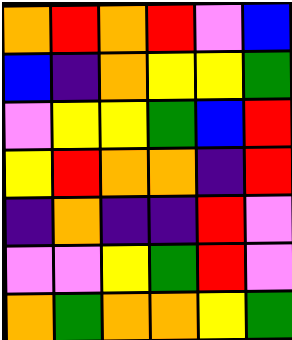[["orange", "red", "orange", "red", "violet", "blue"], ["blue", "indigo", "orange", "yellow", "yellow", "green"], ["violet", "yellow", "yellow", "green", "blue", "red"], ["yellow", "red", "orange", "orange", "indigo", "red"], ["indigo", "orange", "indigo", "indigo", "red", "violet"], ["violet", "violet", "yellow", "green", "red", "violet"], ["orange", "green", "orange", "orange", "yellow", "green"]]